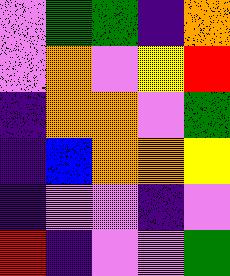[["violet", "green", "green", "indigo", "orange"], ["violet", "orange", "violet", "yellow", "red"], ["indigo", "orange", "orange", "violet", "green"], ["indigo", "blue", "orange", "orange", "yellow"], ["indigo", "violet", "violet", "indigo", "violet"], ["red", "indigo", "violet", "violet", "green"]]